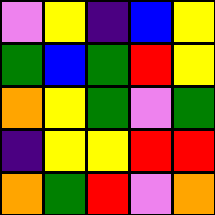[["violet", "yellow", "indigo", "blue", "yellow"], ["green", "blue", "green", "red", "yellow"], ["orange", "yellow", "green", "violet", "green"], ["indigo", "yellow", "yellow", "red", "red"], ["orange", "green", "red", "violet", "orange"]]